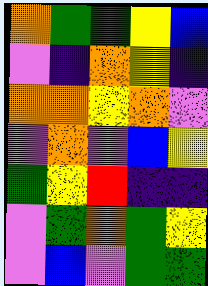[["orange", "green", "green", "yellow", "blue"], ["violet", "indigo", "orange", "yellow", "indigo"], ["orange", "orange", "yellow", "orange", "violet"], ["violet", "orange", "violet", "blue", "yellow"], ["green", "yellow", "red", "indigo", "indigo"], ["violet", "green", "orange", "green", "yellow"], ["violet", "blue", "violet", "green", "green"]]